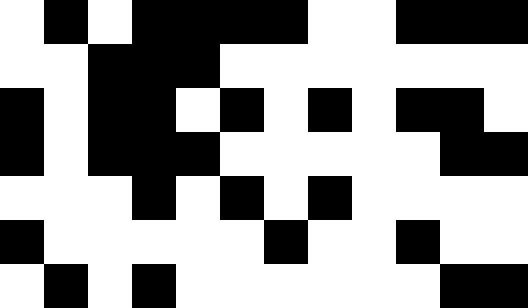[["white", "black", "white", "black", "black", "black", "black", "white", "white", "black", "black", "black"], ["white", "white", "black", "black", "black", "white", "white", "white", "white", "white", "white", "white"], ["black", "white", "black", "black", "white", "black", "white", "black", "white", "black", "black", "white"], ["black", "white", "black", "black", "black", "white", "white", "white", "white", "white", "black", "black"], ["white", "white", "white", "black", "white", "black", "white", "black", "white", "white", "white", "white"], ["black", "white", "white", "white", "white", "white", "black", "white", "white", "black", "white", "white"], ["white", "black", "white", "black", "white", "white", "white", "white", "white", "white", "black", "black"]]